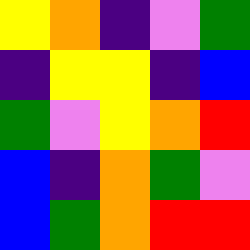[["yellow", "orange", "indigo", "violet", "green"], ["indigo", "yellow", "yellow", "indigo", "blue"], ["green", "violet", "yellow", "orange", "red"], ["blue", "indigo", "orange", "green", "violet"], ["blue", "green", "orange", "red", "red"]]